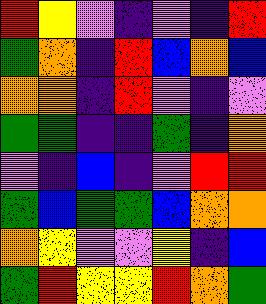[["red", "yellow", "violet", "indigo", "violet", "indigo", "red"], ["green", "orange", "indigo", "red", "blue", "orange", "blue"], ["orange", "orange", "indigo", "red", "violet", "indigo", "violet"], ["green", "green", "indigo", "indigo", "green", "indigo", "orange"], ["violet", "indigo", "blue", "indigo", "violet", "red", "red"], ["green", "blue", "green", "green", "blue", "orange", "orange"], ["orange", "yellow", "violet", "violet", "yellow", "indigo", "blue"], ["green", "red", "yellow", "yellow", "red", "orange", "green"]]